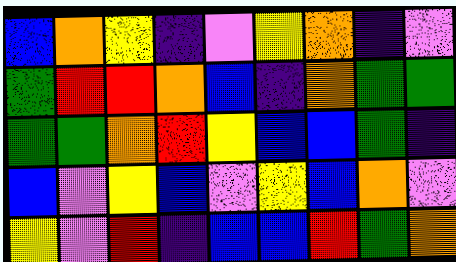[["blue", "orange", "yellow", "indigo", "violet", "yellow", "orange", "indigo", "violet"], ["green", "red", "red", "orange", "blue", "indigo", "orange", "green", "green"], ["green", "green", "orange", "red", "yellow", "blue", "blue", "green", "indigo"], ["blue", "violet", "yellow", "blue", "violet", "yellow", "blue", "orange", "violet"], ["yellow", "violet", "red", "indigo", "blue", "blue", "red", "green", "orange"]]